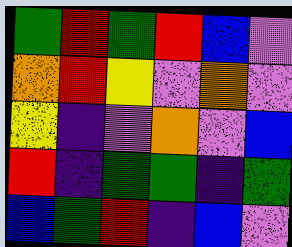[["green", "red", "green", "red", "blue", "violet"], ["orange", "red", "yellow", "violet", "orange", "violet"], ["yellow", "indigo", "violet", "orange", "violet", "blue"], ["red", "indigo", "green", "green", "indigo", "green"], ["blue", "green", "red", "indigo", "blue", "violet"]]